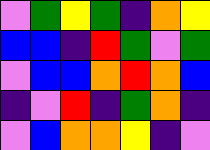[["violet", "green", "yellow", "green", "indigo", "orange", "yellow"], ["blue", "blue", "indigo", "red", "green", "violet", "green"], ["violet", "blue", "blue", "orange", "red", "orange", "blue"], ["indigo", "violet", "red", "indigo", "green", "orange", "indigo"], ["violet", "blue", "orange", "orange", "yellow", "indigo", "violet"]]